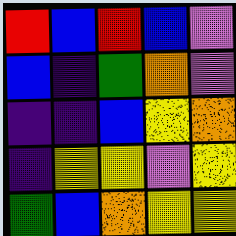[["red", "blue", "red", "blue", "violet"], ["blue", "indigo", "green", "orange", "violet"], ["indigo", "indigo", "blue", "yellow", "orange"], ["indigo", "yellow", "yellow", "violet", "yellow"], ["green", "blue", "orange", "yellow", "yellow"]]